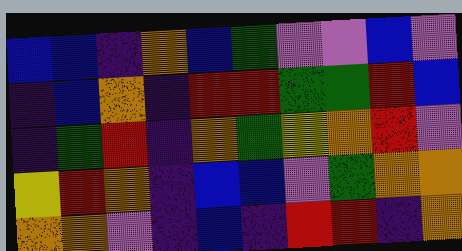[["blue", "blue", "indigo", "orange", "blue", "green", "violet", "violet", "blue", "violet"], ["indigo", "blue", "orange", "indigo", "red", "red", "green", "green", "red", "blue"], ["indigo", "green", "red", "indigo", "orange", "green", "yellow", "orange", "red", "violet"], ["yellow", "red", "orange", "indigo", "blue", "blue", "violet", "green", "orange", "orange"], ["orange", "orange", "violet", "indigo", "blue", "indigo", "red", "red", "indigo", "orange"]]